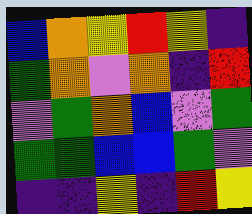[["blue", "orange", "yellow", "red", "yellow", "indigo"], ["green", "orange", "violet", "orange", "indigo", "red"], ["violet", "green", "orange", "blue", "violet", "green"], ["green", "green", "blue", "blue", "green", "violet"], ["indigo", "indigo", "yellow", "indigo", "red", "yellow"]]